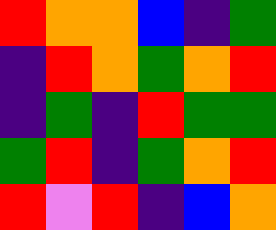[["red", "orange", "orange", "blue", "indigo", "green"], ["indigo", "red", "orange", "green", "orange", "red"], ["indigo", "green", "indigo", "red", "green", "green"], ["green", "red", "indigo", "green", "orange", "red"], ["red", "violet", "red", "indigo", "blue", "orange"]]